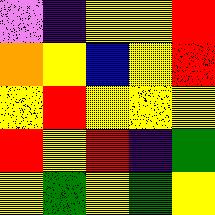[["violet", "indigo", "yellow", "yellow", "red"], ["orange", "yellow", "blue", "yellow", "red"], ["yellow", "red", "yellow", "yellow", "yellow"], ["red", "yellow", "red", "indigo", "green"], ["yellow", "green", "yellow", "green", "yellow"]]